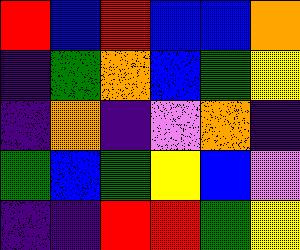[["red", "blue", "red", "blue", "blue", "orange"], ["indigo", "green", "orange", "blue", "green", "yellow"], ["indigo", "orange", "indigo", "violet", "orange", "indigo"], ["green", "blue", "green", "yellow", "blue", "violet"], ["indigo", "indigo", "red", "red", "green", "yellow"]]